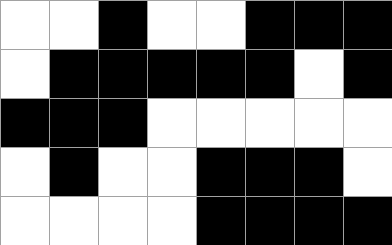[["white", "white", "black", "white", "white", "black", "black", "black"], ["white", "black", "black", "black", "black", "black", "white", "black"], ["black", "black", "black", "white", "white", "white", "white", "white"], ["white", "black", "white", "white", "black", "black", "black", "white"], ["white", "white", "white", "white", "black", "black", "black", "black"]]